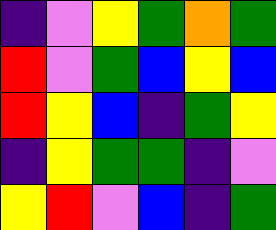[["indigo", "violet", "yellow", "green", "orange", "green"], ["red", "violet", "green", "blue", "yellow", "blue"], ["red", "yellow", "blue", "indigo", "green", "yellow"], ["indigo", "yellow", "green", "green", "indigo", "violet"], ["yellow", "red", "violet", "blue", "indigo", "green"]]